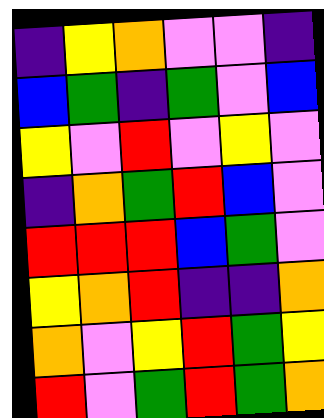[["indigo", "yellow", "orange", "violet", "violet", "indigo"], ["blue", "green", "indigo", "green", "violet", "blue"], ["yellow", "violet", "red", "violet", "yellow", "violet"], ["indigo", "orange", "green", "red", "blue", "violet"], ["red", "red", "red", "blue", "green", "violet"], ["yellow", "orange", "red", "indigo", "indigo", "orange"], ["orange", "violet", "yellow", "red", "green", "yellow"], ["red", "violet", "green", "red", "green", "orange"]]